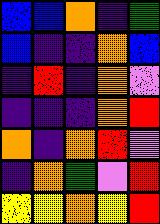[["blue", "blue", "orange", "indigo", "green"], ["blue", "indigo", "indigo", "orange", "blue"], ["indigo", "red", "indigo", "orange", "violet"], ["indigo", "indigo", "indigo", "orange", "red"], ["orange", "indigo", "orange", "red", "violet"], ["indigo", "orange", "green", "violet", "red"], ["yellow", "yellow", "orange", "yellow", "red"]]